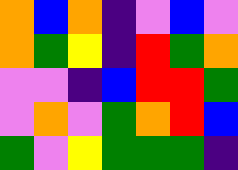[["orange", "blue", "orange", "indigo", "violet", "blue", "violet"], ["orange", "green", "yellow", "indigo", "red", "green", "orange"], ["violet", "violet", "indigo", "blue", "red", "red", "green"], ["violet", "orange", "violet", "green", "orange", "red", "blue"], ["green", "violet", "yellow", "green", "green", "green", "indigo"]]